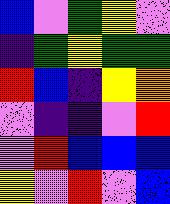[["blue", "violet", "green", "yellow", "violet"], ["indigo", "green", "yellow", "green", "green"], ["red", "blue", "indigo", "yellow", "orange"], ["violet", "indigo", "indigo", "violet", "red"], ["violet", "red", "blue", "blue", "blue"], ["yellow", "violet", "red", "violet", "blue"]]